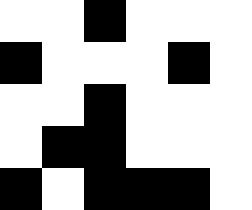[["white", "white", "black", "white", "white", "white"], ["black", "white", "white", "white", "black", "white"], ["white", "white", "black", "white", "white", "white"], ["white", "black", "black", "white", "white", "white"], ["black", "white", "black", "black", "black", "white"]]